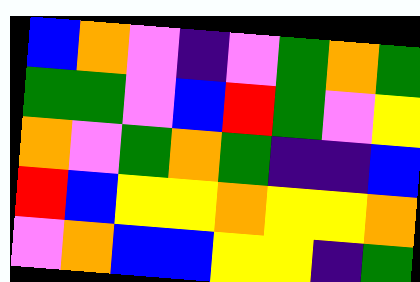[["blue", "orange", "violet", "indigo", "violet", "green", "orange", "green"], ["green", "green", "violet", "blue", "red", "green", "violet", "yellow"], ["orange", "violet", "green", "orange", "green", "indigo", "indigo", "blue"], ["red", "blue", "yellow", "yellow", "orange", "yellow", "yellow", "orange"], ["violet", "orange", "blue", "blue", "yellow", "yellow", "indigo", "green"]]